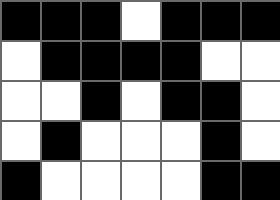[["black", "black", "black", "white", "black", "black", "black"], ["white", "black", "black", "black", "black", "white", "white"], ["white", "white", "black", "white", "black", "black", "white"], ["white", "black", "white", "white", "white", "black", "white"], ["black", "white", "white", "white", "white", "black", "black"]]